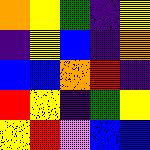[["orange", "yellow", "green", "indigo", "yellow"], ["indigo", "yellow", "blue", "indigo", "orange"], ["blue", "blue", "orange", "red", "indigo"], ["red", "yellow", "indigo", "green", "yellow"], ["yellow", "red", "violet", "blue", "blue"]]